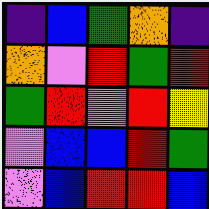[["indigo", "blue", "green", "orange", "indigo"], ["orange", "violet", "red", "green", "red"], ["green", "red", "violet", "red", "yellow"], ["violet", "blue", "blue", "red", "green"], ["violet", "blue", "red", "red", "blue"]]